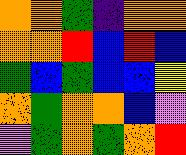[["orange", "orange", "green", "indigo", "orange", "orange"], ["orange", "orange", "red", "blue", "red", "blue"], ["green", "blue", "green", "blue", "blue", "yellow"], ["orange", "green", "orange", "orange", "blue", "violet"], ["violet", "green", "orange", "green", "orange", "red"]]